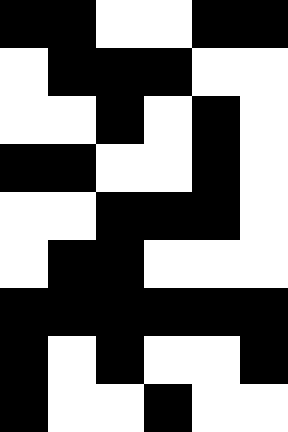[["black", "black", "white", "white", "black", "black"], ["white", "black", "black", "black", "white", "white"], ["white", "white", "black", "white", "black", "white"], ["black", "black", "white", "white", "black", "white"], ["white", "white", "black", "black", "black", "white"], ["white", "black", "black", "white", "white", "white"], ["black", "black", "black", "black", "black", "black"], ["black", "white", "black", "white", "white", "black"], ["black", "white", "white", "black", "white", "white"]]